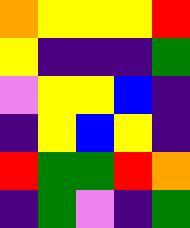[["orange", "yellow", "yellow", "yellow", "red"], ["yellow", "indigo", "indigo", "indigo", "green"], ["violet", "yellow", "yellow", "blue", "indigo"], ["indigo", "yellow", "blue", "yellow", "indigo"], ["red", "green", "green", "red", "orange"], ["indigo", "green", "violet", "indigo", "green"]]